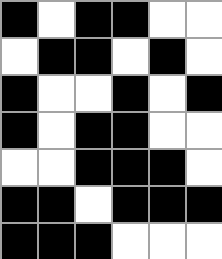[["black", "white", "black", "black", "white", "white"], ["white", "black", "black", "white", "black", "white"], ["black", "white", "white", "black", "white", "black"], ["black", "white", "black", "black", "white", "white"], ["white", "white", "black", "black", "black", "white"], ["black", "black", "white", "black", "black", "black"], ["black", "black", "black", "white", "white", "white"]]